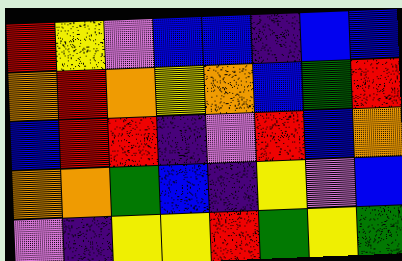[["red", "yellow", "violet", "blue", "blue", "indigo", "blue", "blue"], ["orange", "red", "orange", "yellow", "orange", "blue", "green", "red"], ["blue", "red", "red", "indigo", "violet", "red", "blue", "orange"], ["orange", "orange", "green", "blue", "indigo", "yellow", "violet", "blue"], ["violet", "indigo", "yellow", "yellow", "red", "green", "yellow", "green"]]